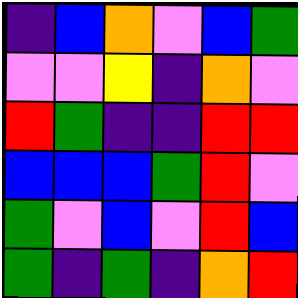[["indigo", "blue", "orange", "violet", "blue", "green"], ["violet", "violet", "yellow", "indigo", "orange", "violet"], ["red", "green", "indigo", "indigo", "red", "red"], ["blue", "blue", "blue", "green", "red", "violet"], ["green", "violet", "blue", "violet", "red", "blue"], ["green", "indigo", "green", "indigo", "orange", "red"]]